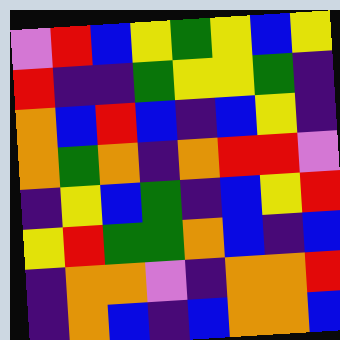[["violet", "red", "blue", "yellow", "green", "yellow", "blue", "yellow"], ["red", "indigo", "indigo", "green", "yellow", "yellow", "green", "indigo"], ["orange", "blue", "red", "blue", "indigo", "blue", "yellow", "indigo"], ["orange", "green", "orange", "indigo", "orange", "red", "red", "violet"], ["indigo", "yellow", "blue", "green", "indigo", "blue", "yellow", "red"], ["yellow", "red", "green", "green", "orange", "blue", "indigo", "blue"], ["indigo", "orange", "orange", "violet", "indigo", "orange", "orange", "red"], ["indigo", "orange", "blue", "indigo", "blue", "orange", "orange", "blue"]]